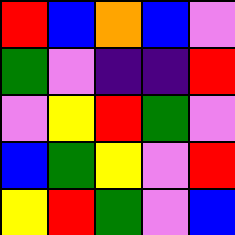[["red", "blue", "orange", "blue", "violet"], ["green", "violet", "indigo", "indigo", "red"], ["violet", "yellow", "red", "green", "violet"], ["blue", "green", "yellow", "violet", "red"], ["yellow", "red", "green", "violet", "blue"]]